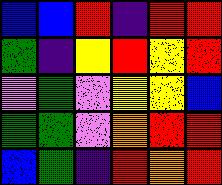[["blue", "blue", "red", "indigo", "red", "red"], ["green", "indigo", "yellow", "red", "yellow", "red"], ["violet", "green", "violet", "yellow", "yellow", "blue"], ["green", "green", "violet", "orange", "red", "red"], ["blue", "green", "indigo", "red", "orange", "red"]]